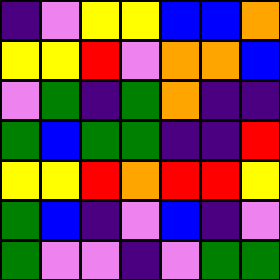[["indigo", "violet", "yellow", "yellow", "blue", "blue", "orange"], ["yellow", "yellow", "red", "violet", "orange", "orange", "blue"], ["violet", "green", "indigo", "green", "orange", "indigo", "indigo"], ["green", "blue", "green", "green", "indigo", "indigo", "red"], ["yellow", "yellow", "red", "orange", "red", "red", "yellow"], ["green", "blue", "indigo", "violet", "blue", "indigo", "violet"], ["green", "violet", "violet", "indigo", "violet", "green", "green"]]